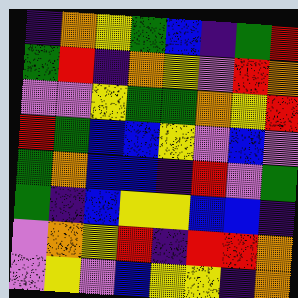[["indigo", "orange", "yellow", "green", "blue", "indigo", "green", "red"], ["green", "red", "indigo", "orange", "yellow", "violet", "red", "orange"], ["violet", "violet", "yellow", "green", "green", "orange", "yellow", "red"], ["red", "green", "blue", "blue", "yellow", "violet", "blue", "violet"], ["green", "orange", "blue", "blue", "indigo", "red", "violet", "green"], ["green", "indigo", "blue", "yellow", "yellow", "blue", "blue", "indigo"], ["violet", "orange", "yellow", "red", "indigo", "red", "red", "orange"], ["violet", "yellow", "violet", "blue", "yellow", "yellow", "indigo", "orange"]]